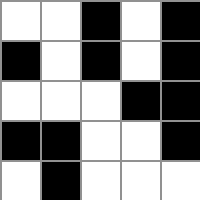[["white", "white", "black", "white", "black"], ["black", "white", "black", "white", "black"], ["white", "white", "white", "black", "black"], ["black", "black", "white", "white", "black"], ["white", "black", "white", "white", "white"]]